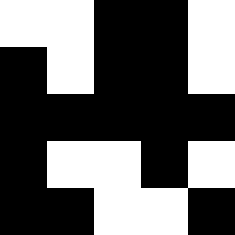[["white", "white", "black", "black", "white"], ["black", "white", "black", "black", "white"], ["black", "black", "black", "black", "black"], ["black", "white", "white", "black", "white"], ["black", "black", "white", "white", "black"]]